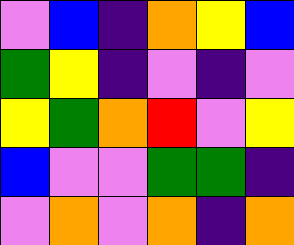[["violet", "blue", "indigo", "orange", "yellow", "blue"], ["green", "yellow", "indigo", "violet", "indigo", "violet"], ["yellow", "green", "orange", "red", "violet", "yellow"], ["blue", "violet", "violet", "green", "green", "indigo"], ["violet", "orange", "violet", "orange", "indigo", "orange"]]